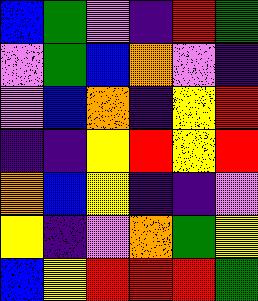[["blue", "green", "violet", "indigo", "red", "green"], ["violet", "green", "blue", "orange", "violet", "indigo"], ["violet", "blue", "orange", "indigo", "yellow", "red"], ["indigo", "indigo", "yellow", "red", "yellow", "red"], ["orange", "blue", "yellow", "indigo", "indigo", "violet"], ["yellow", "indigo", "violet", "orange", "green", "yellow"], ["blue", "yellow", "red", "red", "red", "green"]]